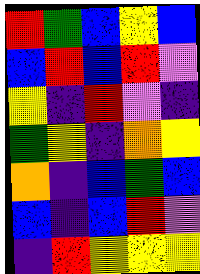[["red", "green", "blue", "yellow", "blue"], ["blue", "red", "blue", "red", "violet"], ["yellow", "indigo", "red", "violet", "indigo"], ["green", "yellow", "indigo", "orange", "yellow"], ["orange", "indigo", "blue", "green", "blue"], ["blue", "indigo", "blue", "red", "violet"], ["indigo", "red", "yellow", "yellow", "yellow"]]